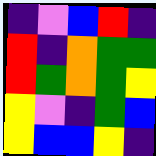[["indigo", "violet", "blue", "red", "indigo"], ["red", "indigo", "orange", "green", "green"], ["red", "green", "orange", "green", "yellow"], ["yellow", "violet", "indigo", "green", "blue"], ["yellow", "blue", "blue", "yellow", "indigo"]]